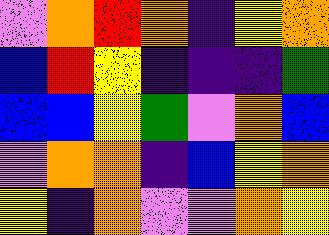[["violet", "orange", "red", "orange", "indigo", "yellow", "orange"], ["blue", "red", "yellow", "indigo", "indigo", "indigo", "green"], ["blue", "blue", "yellow", "green", "violet", "orange", "blue"], ["violet", "orange", "orange", "indigo", "blue", "yellow", "orange"], ["yellow", "indigo", "orange", "violet", "violet", "orange", "yellow"]]